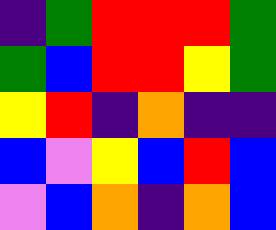[["indigo", "green", "red", "red", "red", "green"], ["green", "blue", "red", "red", "yellow", "green"], ["yellow", "red", "indigo", "orange", "indigo", "indigo"], ["blue", "violet", "yellow", "blue", "red", "blue"], ["violet", "blue", "orange", "indigo", "orange", "blue"]]